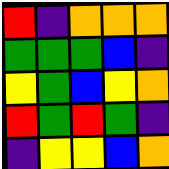[["red", "indigo", "orange", "orange", "orange"], ["green", "green", "green", "blue", "indigo"], ["yellow", "green", "blue", "yellow", "orange"], ["red", "green", "red", "green", "indigo"], ["indigo", "yellow", "yellow", "blue", "orange"]]